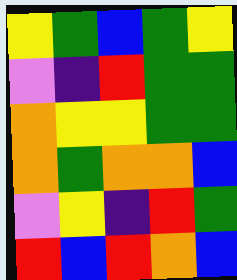[["yellow", "green", "blue", "green", "yellow"], ["violet", "indigo", "red", "green", "green"], ["orange", "yellow", "yellow", "green", "green"], ["orange", "green", "orange", "orange", "blue"], ["violet", "yellow", "indigo", "red", "green"], ["red", "blue", "red", "orange", "blue"]]